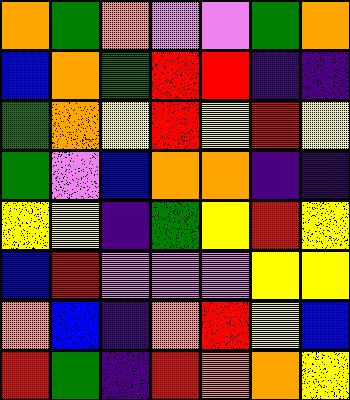[["orange", "green", "orange", "violet", "violet", "green", "orange"], ["blue", "orange", "green", "red", "red", "indigo", "indigo"], ["green", "orange", "yellow", "red", "yellow", "red", "yellow"], ["green", "violet", "blue", "orange", "orange", "indigo", "indigo"], ["yellow", "yellow", "indigo", "green", "yellow", "red", "yellow"], ["blue", "red", "violet", "violet", "violet", "yellow", "yellow"], ["orange", "blue", "indigo", "orange", "red", "yellow", "blue"], ["red", "green", "indigo", "red", "orange", "orange", "yellow"]]